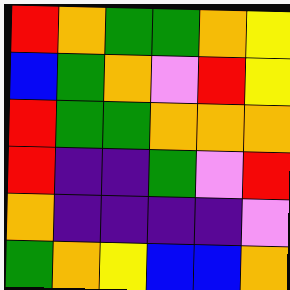[["red", "orange", "green", "green", "orange", "yellow"], ["blue", "green", "orange", "violet", "red", "yellow"], ["red", "green", "green", "orange", "orange", "orange"], ["red", "indigo", "indigo", "green", "violet", "red"], ["orange", "indigo", "indigo", "indigo", "indigo", "violet"], ["green", "orange", "yellow", "blue", "blue", "orange"]]